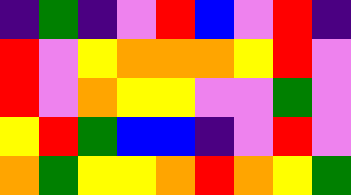[["indigo", "green", "indigo", "violet", "red", "blue", "violet", "red", "indigo"], ["red", "violet", "yellow", "orange", "orange", "orange", "yellow", "red", "violet"], ["red", "violet", "orange", "yellow", "yellow", "violet", "violet", "green", "violet"], ["yellow", "red", "green", "blue", "blue", "indigo", "violet", "red", "violet"], ["orange", "green", "yellow", "yellow", "orange", "red", "orange", "yellow", "green"]]